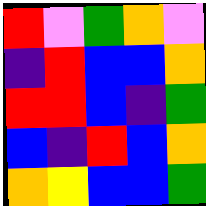[["red", "violet", "green", "orange", "violet"], ["indigo", "red", "blue", "blue", "orange"], ["red", "red", "blue", "indigo", "green"], ["blue", "indigo", "red", "blue", "orange"], ["orange", "yellow", "blue", "blue", "green"]]